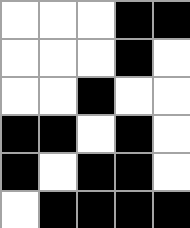[["white", "white", "white", "black", "black"], ["white", "white", "white", "black", "white"], ["white", "white", "black", "white", "white"], ["black", "black", "white", "black", "white"], ["black", "white", "black", "black", "white"], ["white", "black", "black", "black", "black"]]